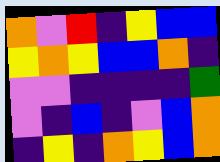[["orange", "violet", "red", "indigo", "yellow", "blue", "blue"], ["yellow", "orange", "yellow", "blue", "blue", "orange", "indigo"], ["violet", "violet", "indigo", "indigo", "indigo", "indigo", "green"], ["violet", "indigo", "blue", "indigo", "violet", "blue", "orange"], ["indigo", "yellow", "indigo", "orange", "yellow", "blue", "orange"]]